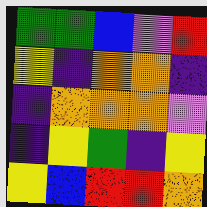[["green", "green", "blue", "violet", "red"], ["yellow", "indigo", "orange", "orange", "indigo"], ["indigo", "orange", "orange", "orange", "violet"], ["indigo", "yellow", "green", "indigo", "yellow"], ["yellow", "blue", "red", "red", "orange"]]